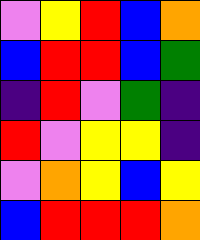[["violet", "yellow", "red", "blue", "orange"], ["blue", "red", "red", "blue", "green"], ["indigo", "red", "violet", "green", "indigo"], ["red", "violet", "yellow", "yellow", "indigo"], ["violet", "orange", "yellow", "blue", "yellow"], ["blue", "red", "red", "red", "orange"]]